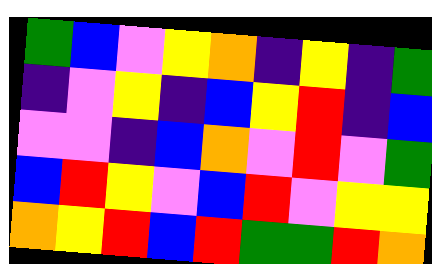[["green", "blue", "violet", "yellow", "orange", "indigo", "yellow", "indigo", "green"], ["indigo", "violet", "yellow", "indigo", "blue", "yellow", "red", "indigo", "blue"], ["violet", "violet", "indigo", "blue", "orange", "violet", "red", "violet", "green"], ["blue", "red", "yellow", "violet", "blue", "red", "violet", "yellow", "yellow"], ["orange", "yellow", "red", "blue", "red", "green", "green", "red", "orange"]]